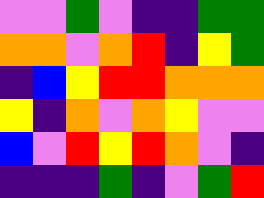[["violet", "violet", "green", "violet", "indigo", "indigo", "green", "green"], ["orange", "orange", "violet", "orange", "red", "indigo", "yellow", "green"], ["indigo", "blue", "yellow", "red", "red", "orange", "orange", "orange"], ["yellow", "indigo", "orange", "violet", "orange", "yellow", "violet", "violet"], ["blue", "violet", "red", "yellow", "red", "orange", "violet", "indigo"], ["indigo", "indigo", "indigo", "green", "indigo", "violet", "green", "red"]]